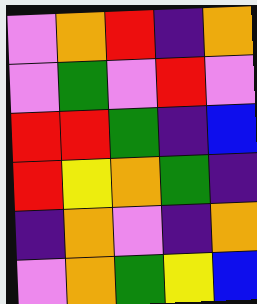[["violet", "orange", "red", "indigo", "orange"], ["violet", "green", "violet", "red", "violet"], ["red", "red", "green", "indigo", "blue"], ["red", "yellow", "orange", "green", "indigo"], ["indigo", "orange", "violet", "indigo", "orange"], ["violet", "orange", "green", "yellow", "blue"]]